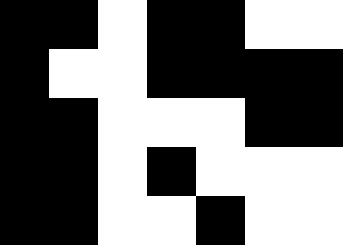[["black", "black", "white", "black", "black", "white", "white"], ["black", "white", "white", "black", "black", "black", "black"], ["black", "black", "white", "white", "white", "black", "black"], ["black", "black", "white", "black", "white", "white", "white"], ["black", "black", "white", "white", "black", "white", "white"]]